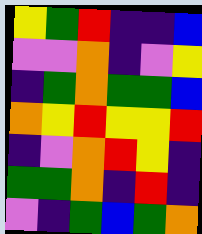[["yellow", "green", "red", "indigo", "indigo", "blue"], ["violet", "violet", "orange", "indigo", "violet", "yellow"], ["indigo", "green", "orange", "green", "green", "blue"], ["orange", "yellow", "red", "yellow", "yellow", "red"], ["indigo", "violet", "orange", "red", "yellow", "indigo"], ["green", "green", "orange", "indigo", "red", "indigo"], ["violet", "indigo", "green", "blue", "green", "orange"]]